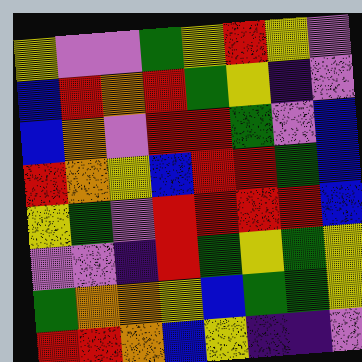[["yellow", "violet", "violet", "green", "yellow", "red", "yellow", "violet"], ["blue", "red", "orange", "red", "green", "yellow", "indigo", "violet"], ["blue", "orange", "violet", "red", "red", "green", "violet", "blue"], ["red", "orange", "yellow", "blue", "red", "red", "green", "blue"], ["yellow", "green", "violet", "red", "red", "red", "red", "blue"], ["violet", "violet", "indigo", "red", "green", "yellow", "green", "yellow"], ["green", "orange", "orange", "yellow", "blue", "green", "green", "yellow"], ["red", "red", "orange", "blue", "yellow", "indigo", "indigo", "violet"]]